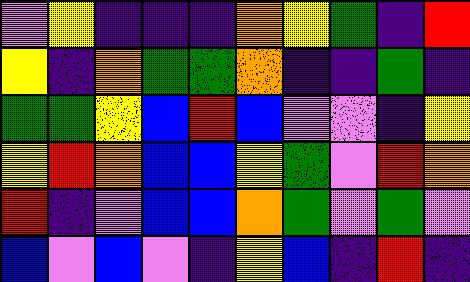[["violet", "yellow", "indigo", "indigo", "indigo", "orange", "yellow", "green", "indigo", "red"], ["yellow", "indigo", "orange", "green", "green", "orange", "indigo", "indigo", "green", "indigo"], ["green", "green", "yellow", "blue", "red", "blue", "violet", "violet", "indigo", "yellow"], ["yellow", "red", "orange", "blue", "blue", "yellow", "green", "violet", "red", "orange"], ["red", "indigo", "violet", "blue", "blue", "orange", "green", "violet", "green", "violet"], ["blue", "violet", "blue", "violet", "indigo", "yellow", "blue", "indigo", "red", "indigo"]]